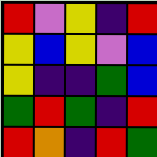[["red", "violet", "yellow", "indigo", "red"], ["yellow", "blue", "yellow", "violet", "blue"], ["yellow", "indigo", "indigo", "green", "blue"], ["green", "red", "green", "indigo", "red"], ["red", "orange", "indigo", "red", "green"]]